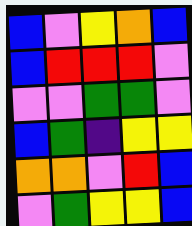[["blue", "violet", "yellow", "orange", "blue"], ["blue", "red", "red", "red", "violet"], ["violet", "violet", "green", "green", "violet"], ["blue", "green", "indigo", "yellow", "yellow"], ["orange", "orange", "violet", "red", "blue"], ["violet", "green", "yellow", "yellow", "blue"]]